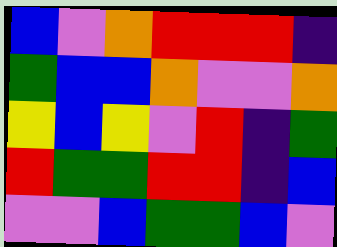[["blue", "violet", "orange", "red", "red", "red", "indigo"], ["green", "blue", "blue", "orange", "violet", "violet", "orange"], ["yellow", "blue", "yellow", "violet", "red", "indigo", "green"], ["red", "green", "green", "red", "red", "indigo", "blue"], ["violet", "violet", "blue", "green", "green", "blue", "violet"]]